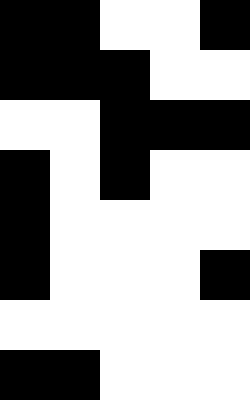[["black", "black", "white", "white", "black"], ["black", "black", "black", "white", "white"], ["white", "white", "black", "black", "black"], ["black", "white", "black", "white", "white"], ["black", "white", "white", "white", "white"], ["black", "white", "white", "white", "black"], ["white", "white", "white", "white", "white"], ["black", "black", "white", "white", "white"]]